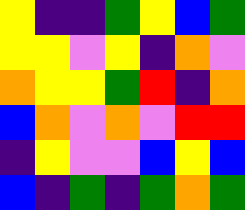[["yellow", "indigo", "indigo", "green", "yellow", "blue", "green"], ["yellow", "yellow", "violet", "yellow", "indigo", "orange", "violet"], ["orange", "yellow", "yellow", "green", "red", "indigo", "orange"], ["blue", "orange", "violet", "orange", "violet", "red", "red"], ["indigo", "yellow", "violet", "violet", "blue", "yellow", "blue"], ["blue", "indigo", "green", "indigo", "green", "orange", "green"]]